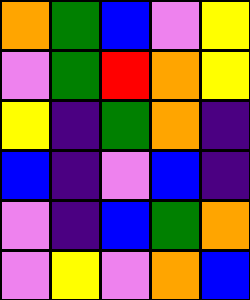[["orange", "green", "blue", "violet", "yellow"], ["violet", "green", "red", "orange", "yellow"], ["yellow", "indigo", "green", "orange", "indigo"], ["blue", "indigo", "violet", "blue", "indigo"], ["violet", "indigo", "blue", "green", "orange"], ["violet", "yellow", "violet", "orange", "blue"]]